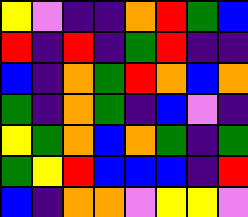[["yellow", "violet", "indigo", "indigo", "orange", "red", "green", "blue"], ["red", "indigo", "red", "indigo", "green", "red", "indigo", "indigo"], ["blue", "indigo", "orange", "green", "red", "orange", "blue", "orange"], ["green", "indigo", "orange", "green", "indigo", "blue", "violet", "indigo"], ["yellow", "green", "orange", "blue", "orange", "green", "indigo", "green"], ["green", "yellow", "red", "blue", "blue", "blue", "indigo", "red"], ["blue", "indigo", "orange", "orange", "violet", "yellow", "yellow", "violet"]]